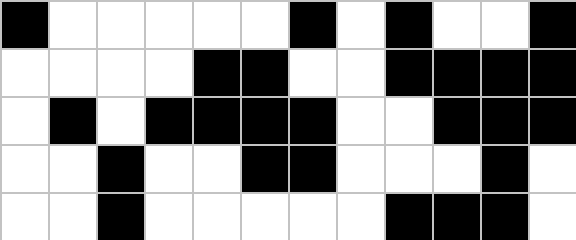[["black", "white", "white", "white", "white", "white", "black", "white", "black", "white", "white", "black"], ["white", "white", "white", "white", "black", "black", "white", "white", "black", "black", "black", "black"], ["white", "black", "white", "black", "black", "black", "black", "white", "white", "black", "black", "black"], ["white", "white", "black", "white", "white", "black", "black", "white", "white", "white", "black", "white"], ["white", "white", "black", "white", "white", "white", "white", "white", "black", "black", "black", "white"]]